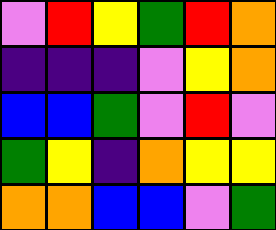[["violet", "red", "yellow", "green", "red", "orange"], ["indigo", "indigo", "indigo", "violet", "yellow", "orange"], ["blue", "blue", "green", "violet", "red", "violet"], ["green", "yellow", "indigo", "orange", "yellow", "yellow"], ["orange", "orange", "blue", "blue", "violet", "green"]]